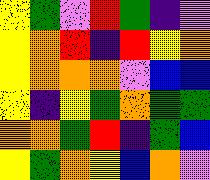[["yellow", "green", "violet", "red", "green", "indigo", "violet"], ["yellow", "orange", "red", "indigo", "red", "yellow", "orange"], ["yellow", "orange", "orange", "orange", "violet", "blue", "blue"], ["yellow", "indigo", "yellow", "green", "orange", "green", "green"], ["orange", "orange", "green", "red", "indigo", "green", "blue"], ["yellow", "green", "orange", "yellow", "blue", "orange", "violet"]]